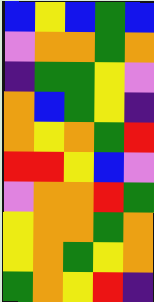[["blue", "yellow", "blue", "green", "blue"], ["violet", "orange", "orange", "green", "orange"], ["indigo", "green", "green", "yellow", "violet"], ["orange", "blue", "green", "yellow", "indigo"], ["orange", "yellow", "orange", "green", "red"], ["red", "red", "yellow", "blue", "violet"], ["violet", "orange", "orange", "red", "green"], ["yellow", "orange", "orange", "green", "orange"], ["yellow", "orange", "green", "yellow", "orange"], ["green", "orange", "yellow", "red", "indigo"]]